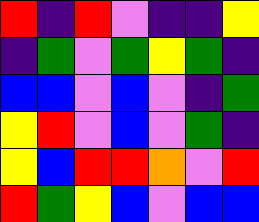[["red", "indigo", "red", "violet", "indigo", "indigo", "yellow"], ["indigo", "green", "violet", "green", "yellow", "green", "indigo"], ["blue", "blue", "violet", "blue", "violet", "indigo", "green"], ["yellow", "red", "violet", "blue", "violet", "green", "indigo"], ["yellow", "blue", "red", "red", "orange", "violet", "red"], ["red", "green", "yellow", "blue", "violet", "blue", "blue"]]